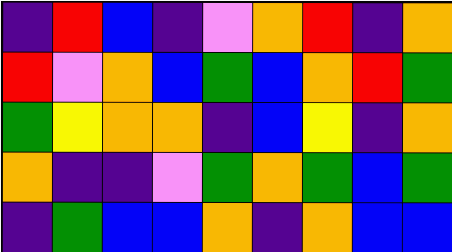[["indigo", "red", "blue", "indigo", "violet", "orange", "red", "indigo", "orange"], ["red", "violet", "orange", "blue", "green", "blue", "orange", "red", "green"], ["green", "yellow", "orange", "orange", "indigo", "blue", "yellow", "indigo", "orange"], ["orange", "indigo", "indigo", "violet", "green", "orange", "green", "blue", "green"], ["indigo", "green", "blue", "blue", "orange", "indigo", "orange", "blue", "blue"]]